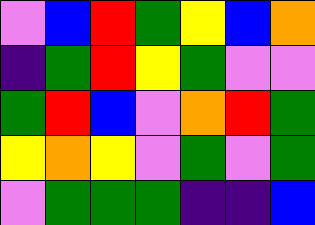[["violet", "blue", "red", "green", "yellow", "blue", "orange"], ["indigo", "green", "red", "yellow", "green", "violet", "violet"], ["green", "red", "blue", "violet", "orange", "red", "green"], ["yellow", "orange", "yellow", "violet", "green", "violet", "green"], ["violet", "green", "green", "green", "indigo", "indigo", "blue"]]